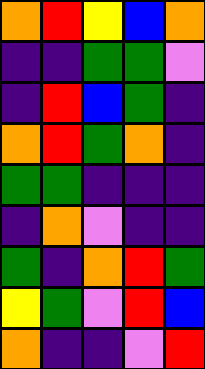[["orange", "red", "yellow", "blue", "orange"], ["indigo", "indigo", "green", "green", "violet"], ["indigo", "red", "blue", "green", "indigo"], ["orange", "red", "green", "orange", "indigo"], ["green", "green", "indigo", "indigo", "indigo"], ["indigo", "orange", "violet", "indigo", "indigo"], ["green", "indigo", "orange", "red", "green"], ["yellow", "green", "violet", "red", "blue"], ["orange", "indigo", "indigo", "violet", "red"]]